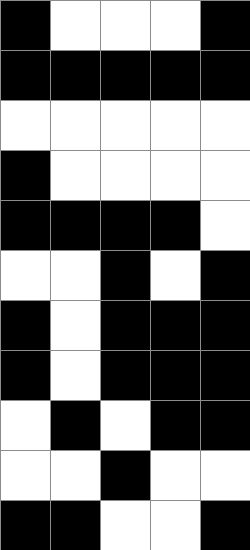[["black", "white", "white", "white", "black"], ["black", "black", "black", "black", "black"], ["white", "white", "white", "white", "white"], ["black", "white", "white", "white", "white"], ["black", "black", "black", "black", "white"], ["white", "white", "black", "white", "black"], ["black", "white", "black", "black", "black"], ["black", "white", "black", "black", "black"], ["white", "black", "white", "black", "black"], ["white", "white", "black", "white", "white"], ["black", "black", "white", "white", "black"]]